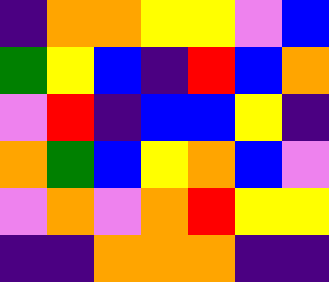[["indigo", "orange", "orange", "yellow", "yellow", "violet", "blue"], ["green", "yellow", "blue", "indigo", "red", "blue", "orange"], ["violet", "red", "indigo", "blue", "blue", "yellow", "indigo"], ["orange", "green", "blue", "yellow", "orange", "blue", "violet"], ["violet", "orange", "violet", "orange", "red", "yellow", "yellow"], ["indigo", "indigo", "orange", "orange", "orange", "indigo", "indigo"]]